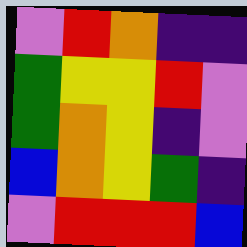[["violet", "red", "orange", "indigo", "indigo"], ["green", "yellow", "yellow", "red", "violet"], ["green", "orange", "yellow", "indigo", "violet"], ["blue", "orange", "yellow", "green", "indigo"], ["violet", "red", "red", "red", "blue"]]